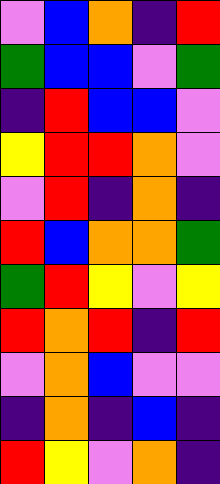[["violet", "blue", "orange", "indigo", "red"], ["green", "blue", "blue", "violet", "green"], ["indigo", "red", "blue", "blue", "violet"], ["yellow", "red", "red", "orange", "violet"], ["violet", "red", "indigo", "orange", "indigo"], ["red", "blue", "orange", "orange", "green"], ["green", "red", "yellow", "violet", "yellow"], ["red", "orange", "red", "indigo", "red"], ["violet", "orange", "blue", "violet", "violet"], ["indigo", "orange", "indigo", "blue", "indigo"], ["red", "yellow", "violet", "orange", "indigo"]]